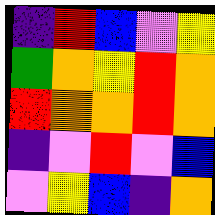[["indigo", "red", "blue", "violet", "yellow"], ["green", "orange", "yellow", "red", "orange"], ["red", "orange", "orange", "red", "orange"], ["indigo", "violet", "red", "violet", "blue"], ["violet", "yellow", "blue", "indigo", "orange"]]